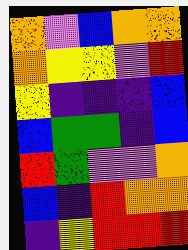[["orange", "violet", "blue", "orange", "orange"], ["orange", "yellow", "yellow", "violet", "red"], ["yellow", "indigo", "indigo", "indigo", "blue"], ["blue", "green", "green", "indigo", "blue"], ["red", "green", "violet", "violet", "orange"], ["blue", "indigo", "red", "orange", "orange"], ["indigo", "yellow", "red", "red", "red"]]